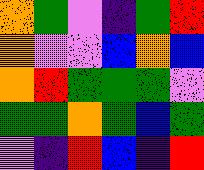[["orange", "green", "violet", "indigo", "green", "red"], ["orange", "violet", "violet", "blue", "orange", "blue"], ["orange", "red", "green", "green", "green", "violet"], ["green", "green", "orange", "green", "blue", "green"], ["violet", "indigo", "red", "blue", "indigo", "red"]]